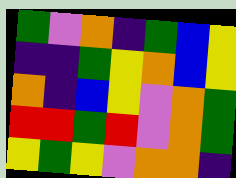[["green", "violet", "orange", "indigo", "green", "blue", "yellow"], ["indigo", "indigo", "green", "yellow", "orange", "blue", "yellow"], ["orange", "indigo", "blue", "yellow", "violet", "orange", "green"], ["red", "red", "green", "red", "violet", "orange", "green"], ["yellow", "green", "yellow", "violet", "orange", "orange", "indigo"]]